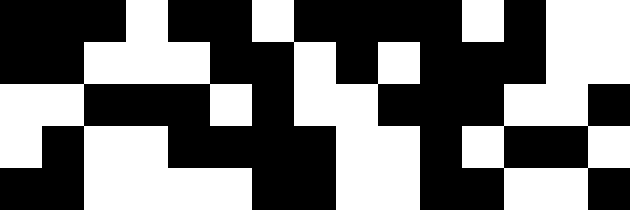[["black", "black", "black", "white", "black", "black", "white", "black", "black", "black", "black", "white", "black", "white", "white"], ["black", "black", "white", "white", "white", "black", "black", "white", "black", "white", "black", "black", "black", "white", "white"], ["white", "white", "black", "black", "black", "white", "black", "white", "white", "black", "black", "black", "white", "white", "black"], ["white", "black", "white", "white", "black", "black", "black", "black", "white", "white", "black", "white", "black", "black", "white"], ["black", "black", "white", "white", "white", "white", "black", "black", "white", "white", "black", "black", "white", "white", "black"]]